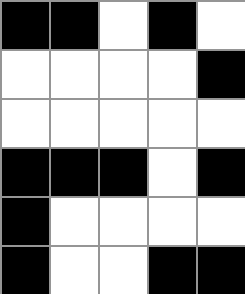[["black", "black", "white", "black", "white"], ["white", "white", "white", "white", "black"], ["white", "white", "white", "white", "white"], ["black", "black", "black", "white", "black"], ["black", "white", "white", "white", "white"], ["black", "white", "white", "black", "black"]]